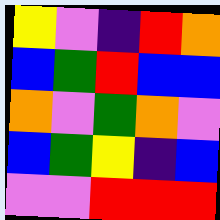[["yellow", "violet", "indigo", "red", "orange"], ["blue", "green", "red", "blue", "blue"], ["orange", "violet", "green", "orange", "violet"], ["blue", "green", "yellow", "indigo", "blue"], ["violet", "violet", "red", "red", "red"]]